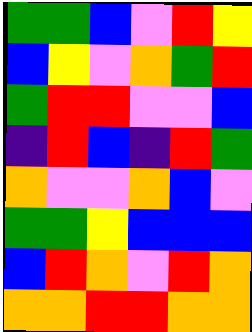[["green", "green", "blue", "violet", "red", "yellow"], ["blue", "yellow", "violet", "orange", "green", "red"], ["green", "red", "red", "violet", "violet", "blue"], ["indigo", "red", "blue", "indigo", "red", "green"], ["orange", "violet", "violet", "orange", "blue", "violet"], ["green", "green", "yellow", "blue", "blue", "blue"], ["blue", "red", "orange", "violet", "red", "orange"], ["orange", "orange", "red", "red", "orange", "orange"]]